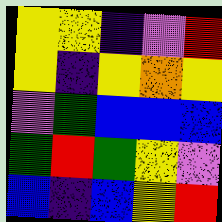[["yellow", "yellow", "indigo", "violet", "red"], ["yellow", "indigo", "yellow", "orange", "yellow"], ["violet", "green", "blue", "blue", "blue"], ["green", "red", "green", "yellow", "violet"], ["blue", "indigo", "blue", "yellow", "red"]]